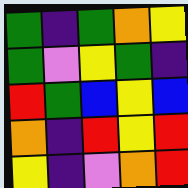[["green", "indigo", "green", "orange", "yellow"], ["green", "violet", "yellow", "green", "indigo"], ["red", "green", "blue", "yellow", "blue"], ["orange", "indigo", "red", "yellow", "red"], ["yellow", "indigo", "violet", "orange", "red"]]